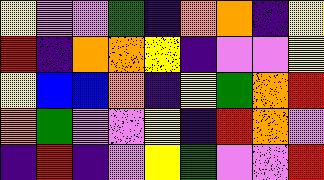[["yellow", "violet", "violet", "green", "indigo", "orange", "orange", "indigo", "yellow"], ["red", "indigo", "orange", "orange", "yellow", "indigo", "violet", "violet", "yellow"], ["yellow", "blue", "blue", "orange", "indigo", "yellow", "green", "orange", "red"], ["orange", "green", "violet", "violet", "yellow", "indigo", "red", "orange", "violet"], ["indigo", "red", "indigo", "violet", "yellow", "green", "violet", "violet", "red"]]